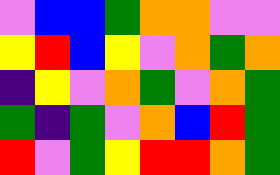[["violet", "blue", "blue", "green", "orange", "orange", "violet", "violet"], ["yellow", "red", "blue", "yellow", "violet", "orange", "green", "orange"], ["indigo", "yellow", "violet", "orange", "green", "violet", "orange", "green"], ["green", "indigo", "green", "violet", "orange", "blue", "red", "green"], ["red", "violet", "green", "yellow", "red", "red", "orange", "green"]]